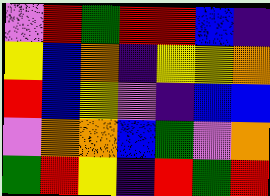[["violet", "red", "green", "red", "red", "blue", "indigo"], ["yellow", "blue", "orange", "indigo", "yellow", "yellow", "orange"], ["red", "blue", "yellow", "violet", "indigo", "blue", "blue"], ["violet", "orange", "orange", "blue", "green", "violet", "orange"], ["green", "red", "yellow", "indigo", "red", "green", "red"]]